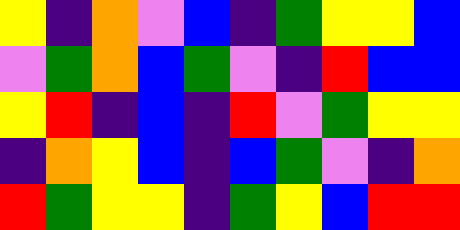[["yellow", "indigo", "orange", "violet", "blue", "indigo", "green", "yellow", "yellow", "blue"], ["violet", "green", "orange", "blue", "green", "violet", "indigo", "red", "blue", "blue"], ["yellow", "red", "indigo", "blue", "indigo", "red", "violet", "green", "yellow", "yellow"], ["indigo", "orange", "yellow", "blue", "indigo", "blue", "green", "violet", "indigo", "orange"], ["red", "green", "yellow", "yellow", "indigo", "green", "yellow", "blue", "red", "red"]]